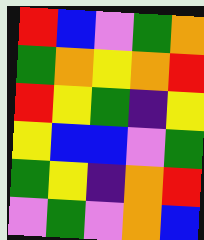[["red", "blue", "violet", "green", "orange"], ["green", "orange", "yellow", "orange", "red"], ["red", "yellow", "green", "indigo", "yellow"], ["yellow", "blue", "blue", "violet", "green"], ["green", "yellow", "indigo", "orange", "red"], ["violet", "green", "violet", "orange", "blue"]]